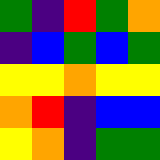[["green", "indigo", "red", "green", "orange"], ["indigo", "blue", "green", "blue", "green"], ["yellow", "yellow", "orange", "yellow", "yellow"], ["orange", "red", "indigo", "blue", "blue"], ["yellow", "orange", "indigo", "green", "green"]]